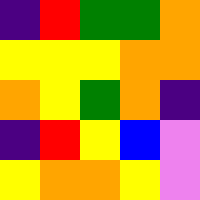[["indigo", "red", "green", "green", "orange"], ["yellow", "yellow", "yellow", "orange", "orange"], ["orange", "yellow", "green", "orange", "indigo"], ["indigo", "red", "yellow", "blue", "violet"], ["yellow", "orange", "orange", "yellow", "violet"]]